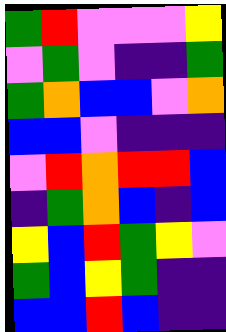[["green", "red", "violet", "violet", "violet", "yellow"], ["violet", "green", "violet", "indigo", "indigo", "green"], ["green", "orange", "blue", "blue", "violet", "orange"], ["blue", "blue", "violet", "indigo", "indigo", "indigo"], ["violet", "red", "orange", "red", "red", "blue"], ["indigo", "green", "orange", "blue", "indigo", "blue"], ["yellow", "blue", "red", "green", "yellow", "violet"], ["green", "blue", "yellow", "green", "indigo", "indigo"], ["blue", "blue", "red", "blue", "indigo", "indigo"]]